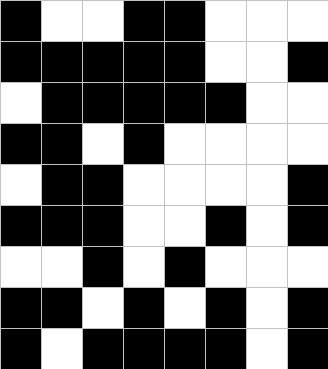[["black", "white", "white", "black", "black", "white", "white", "white"], ["black", "black", "black", "black", "black", "white", "white", "black"], ["white", "black", "black", "black", "black", "black", "white", "white"], ["black", "black", "white", "black", "white", "white", "white", "white"], ["white", "black", "black", "white", "white", "white", "white", "black"], ["black", "black", "black", "white", "white", "black", "white", "black"], ["white", "white", "black", "white", "black", "white", "white", "white"], ["black", "black", "white", "black", "white", "black", "white", "black"], ["black", "white", "black", "black", "black", "black", "white", "black"]]